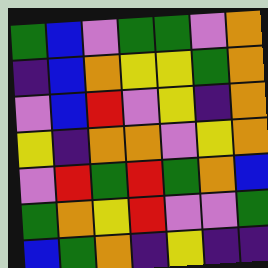[["green", "blue", "violet", "green", "green", "violet", "orange"], ["indigo", "blue", "orange", "yellow", "yellow", "green", "orange"], ["violet", "blue", "red", "violet", "yellow", "indigo", "orange"], ["yellow", "indigo", "orange", "orange", "violet", "yellow", "orange"], ["violet", "red", "green", "red", "green", "orange", "blue"], ["green", "orange", "yellow", "red", "violet", "violet", "green"], ["blue", "green", "orange", "indigo", "yellow", "indigo", "indigo"]]